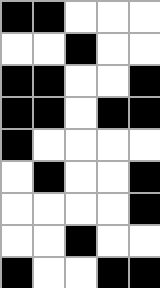[["black", "black", "white", "white", "white"], ["white", "white", "black", "white", "white"], ["black", "black", "white", "white", "black"], ["black", "black", "white", "black", "black"], ["black", "white", "white", "white", "white"], ["white", "black", "white", "white", "black"], ["white", "white", "white", "white", "black"], ["white", "white", "black", "white", "white"], ["black", "white", "white", "black", "black"]]